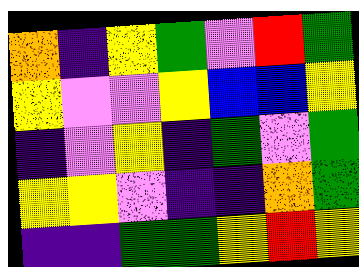[["orange", "indigo", "yellow", "green", "violet", "red", "green"], ["yellow", "violet", "violet", "yellow", "blue", "blue", "yellow"], ["indigo", "violet", "yellow", "indigo", "green", "violet", "green"], ["yellow", "yellow", "violet", "indigo", "indigo", "orange", "green"], ["indigo", "indigo", "green", "green", "yellow", "red", "yellow"]]